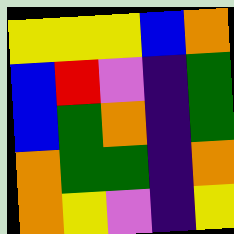[["yellow", "yellow", "yellow", "blue", "orange"], ["blue", "red", "violet", "indigo", "green"], ["blue", "green", "orange", "indigo", "green"], ["orange", "green", "green", "indigo", "orange"], ["orange", "yellow", "violet", "indigo", "yellow"]]